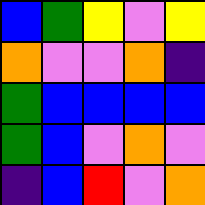[["blue", "green", "yellow", "violet", "yellow"], ["orange", "violet", "violet", "orange", "indigo"], ["green", "blue", "blue", "blue", "blue"], ["green", "blue", "violet", "orange", "violet"], ["indigo", "blue", "red", "violet", "orange"]]